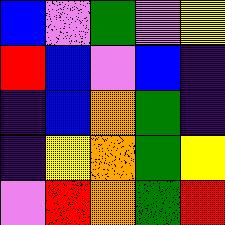[["blue", "violet", "green", "violet", "yellow"], ["red", "blue", "violet", "blue", "indigo"], ["indigo", "blue", "orange", "green", "indigo"], ["indigo", "yellow", "orange", "green", "yellow"], ["violet", "red", "orange", "green", "red"]]